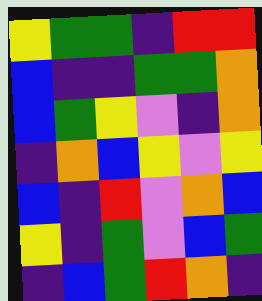[["yellow", "green", "green", "indigo", "red", "red"], ["blue", "indigo", "indigo", "green", "green", "orange"], ["blue", "green", "yellow", "violet", "indigo", "orange"], ["indigo", "orange", "blue", "yellow", "violet", "yellow"], ["blue", "indigo", "red", "violet", "orange", "blue"], ["yellow", "indigo", "green", "violet", "blue", "green"], ["indigo", "blue", "green", "red", "orange", "indigo"]]